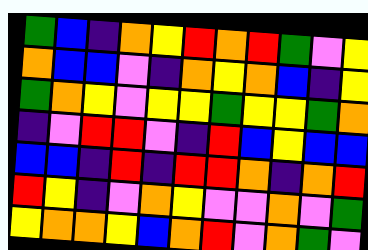[["green", "blue", "indigo", "orange", "yellow", "red", "orange", "red", "green", "violet", "yellow"], ["orange", "blue", "blue", "violet", "indigo", "orange", "yellow", "orange", "blue", "indigo", "yellow"], ["green", "orange", "yellow", "violet", "yellow", "yellow", "green", "yellow", "yellow", "green", "orange"], ["indigo", "violet", "red", "red", "violet", "indigo", "red", "blue", "yellow", "blue", "blue"], ["blue", "blue", "indigo", "red", "indigo", "red", "red", "orange", "indigo", "orange", "red"], ["red", "yellow", "indigo", "violet", "orange", "yellow", "violet", "violet", "orange", "violet", "green"], ["yellow", "orange", "orange", "yellow", "blue", "orange", "red", "violet", "orange", "green", "violet"]]